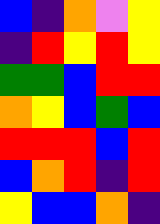[["blue", "indigo", "orange", "violet", "yellow"], ["indigo", "red", "yellow", "red", "yellow"], ["green", "green", "blue", "red", "red"], ["orange", "yellow", "blue", "green", "blue"], ["red", "red", "red", "blue", "red"], ["blue", "orange", "red", "indigo", "red"], ["yellow", "blue", "blue", "orange", "indigo"]]